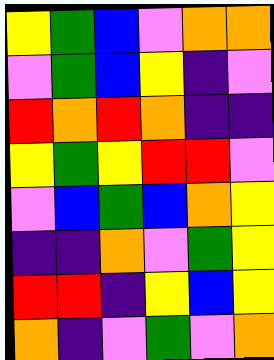[["yellow", "green", "blue", "violet", "orange", "orange"], ["violet", "green", "blue", "yellow", "indigo", "violet"], ["red", "orange", "red", "orange", "indigo", "indigo"], ["yellow", "green", "yellow", "red", "red", "violet"], ["violet", "blue", "green", "blue", "orange", "yellow"], ["indigo", "indigo", "orange", "violet", "green", "yellow"], ["red", "red", "indigo", "yellow", "blue", "yellow"], ["orange", "indigo", "violet", "green", "violet", "orange"]]